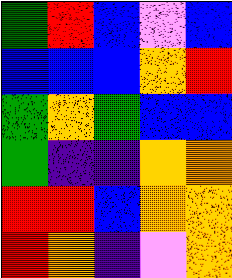[["green", "red", "blue", "violet", "blue"], ["blue", "blue", "blue", "orange", "red"], ["green", "orange", "green", "blue", "blue"], ["green", "indigo", "indigo", "orange", "orange"], ["red", "red", "blue", "orange", "orange"], ["red", "orange", "indigo", "violet", "orange"]]